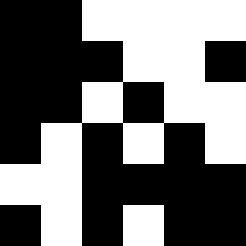[["black", "black", "white", "white", "white", "white"], ["black", "black", "black", "white", "white", "black"], ["black", "black", "white", "black", "white", "white"], ["black", "white", "black", "white", "black", "white"], ["white", "white", "black", "black", "black", "black"], ["black", "white", "black", "white", "black", "black"]]